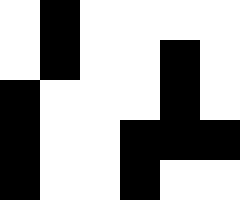[["white", "black", "white", "white", "white", "white"], ["white", "black", "white", "white", "black", "white"], ["black", "white", "white", "white", "black", "white"], ["black", "white", "white", "black", "black", "black"], ["black", "white", "white", "black", "white", "white"]]